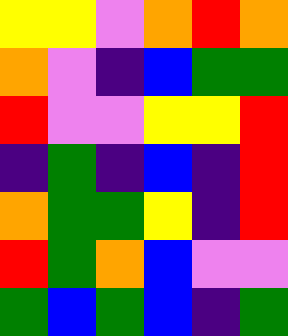[["yellow", "yellow", "violet", "orange", "red", "orange"], ["orange", "violet", "indigo", "blue", "green", "green"], ["red", "violet", "violet", "yellow", "yellow", "red"], ["indigo", "green", "indigo", "blue", "indigo", "red"], ["orange", "green", "green", "yellow", "indigo", "red"], ["red", "green", "orange", "blue", "violet", "violet"], ["green", "blue", "green", "blue", "indigo", "green"]]